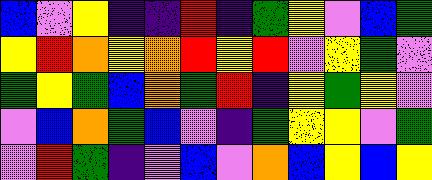[["blue", "violet", "yellow", "indigo", "indigo", "red", "indigo", "green", "yellow", "violet", "blue", "green"], ["yellow", "red", "orange", "yellow", "orange", "red", "yellow", "red", "violet", "yellow", "green", "violet"], ["green", "yellow", "green", "blue", "orange", "green", "red", "indigo", "yellow", "green", "yellow", "violet"], ["violet", "blue", "orange", "green", "blue", "violet", "indigo", "green", "yellow", "yellow", "violet", "green"], ["violet", "red", "green", "indigo", "violet", "blue", "violet", "orange", "blue", "yellow", "blue", "yellow"]]